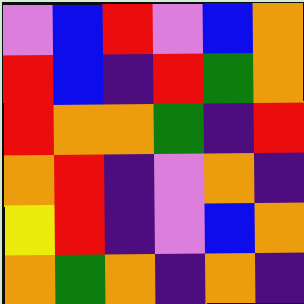[["violet", "blue", "red", "violet", "blue", "orange"], ["red", "blue", "indigo", "red", "green", "orange"], ["red", "orange", "orange", "green", "indigo", "red"], ["orange", "red", "indigo", "violet", "orange", "indigo"], ["yellow", "red", "indigo", "violet", "blue", "orange"], ["orange", "green", "orange", "indigo", "orange", "indigo"]]